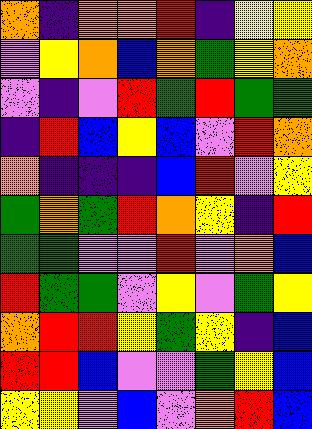[["orange", "indigo", "orange", "orange", "red", "indigo", "yellow", "yellow"], ["violet", "yellow", "orange", "blue", "orange", "green", "yellow", "orange"], ["violet", "indigo", "violet", "red", "green", "red", "green", "green"], ["indigo", "red", "blue", "yellow", "blue", "violet", "red", "orange"], ["orange", "indigo", "indigo", "indigo", "blue", "red", "violet", "yellow"], ["green", "orange", "green", "red", "orange", "yellow", "indigo", "red"], ["green", "green", "violet", "violet", "red", "violet", "orange", "blue"], ["red", "green", "green", "violet", "yellow", "violet", "green", "yellow"], ["orange", "red", "red", "yellow", "green", "yellow", "indigo", "blue"], ["red", "red", "blue", "violet", "violet", "green", "yellow", "blue"], ["yellow", "yellow", "violet", "blue", "violet", "orange", "red", "blue"]]